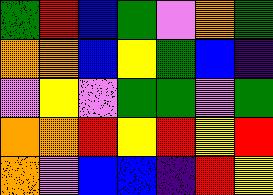[["green", "red", "blue", "green", "violet", "orange", "green"], ["orange", "orange", "blue", "yellow", "green", "blue", "indigo"], ["violet", "yellow", "violet", "green", "green", "violet", "green"], ["orange", "orange", "red", "yellow", "red", "yellow", "red"], ["orange", "violet", "blue", "blue", "indigo", "red", "yellow"]]